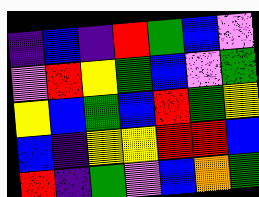[["indigo", "blue", "indigo", "red", "green", "blue", "violet"], ["violet", "red", "yellow", "green", "blue", "violet", "green"], ["yellow", "blue", "green", "blue", "red", "green", "yellow"], ["blue", "indigo", "yellow", "yellow", "red", "red", "blue"], ["red", "indigo", "green", "violet", "blue", "orange", "green"]]